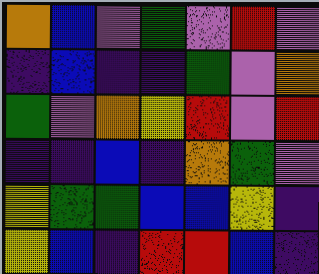[["orange", "blue", "violet", "green", "violet", "red", "violet"], ["indigo", "blue", "indigo", "indigo", "green", "violet", "orange"], ["green", "violet", "orange", "yellow", "red", "violet", "red"], ["indigo", "indigo", "blue", "indigo", "orange", "green", "violet"], ["yellow", "green", "green", "blue", "blue", "yellow", "indigo"], ["yellow", "blue", "indigo", "red", "red", "blue", "indigo"]]